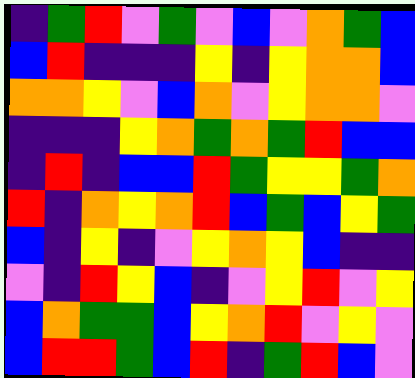[["indigo", "green", "red", "violet", "green", "violet", "blue", "violet", "orange", "green", "blue"], ["blue", "red", "indigo", "indigo", "indigo", "yellow", "indigo", "yellow", "orange", "orange", "blue"], ["orange", "orange", "yellow", "violet", "blue", "orange", "violet", "yellow", "orange", "orange", "violet"], ["indigo", "indigo", "indigo", "yellow", "orange", "green", "orange", "green", "red", "blue", "blue"], ["indigo", "red", "indigo", "blue", "blue", "red", "green", "yellow", "yellow", "green", "orange"], ["red", "indigo", "orange", "yellow", "orange", "red", "blue", "green", "blue", "yellow", "green"], ["blue", "indigo", "yellow", "indigo", "violet", "yellow", "orange", "yellow", "blue", "indigo", "indigo"], ["violet", "indigo", "red", "yellow", "blue", "indigo", "violet", "yellow", "red", "violet", "yellow"], ["blue", "orange", "green", "green", "blue", "yellow", "orange", "red", "violet", "yellow", "violet"], ["blue", "red", "red", "green", "blue", "red", "indigo", "green", "red", "blue", "violet"]]